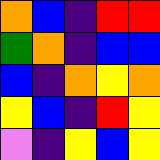[["orange", "blue", "indigo", "red", "red"], ["green", "orange", "indigo", "blue", "blue"], ["blue", "indigo", "orange", "yellow", "orange"], ["yellow", "blue", "indigo", "red", "yellow"], ["violet", "indigo", "yellow", "blue", "yellow"]]